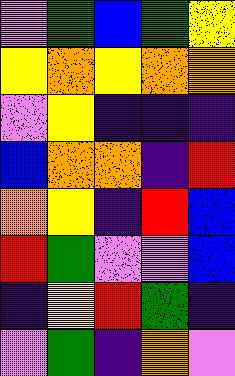[["violet", "green", "blue", "green", "yellow"], ["yellow", "orange", "yellow", "orange", "orange"], ["violet", "yellow", "indigo", "indigo", "indigo"], ["blue", "orange", "orange", "indigo", "red"], ["orange", "yellow", "indigo", "red", "blue"], ["red", "green", "violet", "violet", "blue"], ["indigo", "yellow", "red", "green", "indigo"], ["violet", "green", "indigo", "orange", "violet"]]